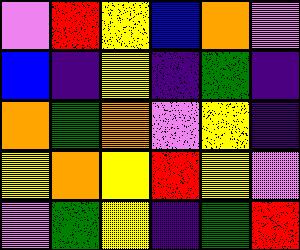[["violet", "red", "yellow", "blue", "orange", "violet"], ["blue", "indigo", "yellow", "indigo", "green", "indigo"], ["orange", "green", "orange", "violet", "yellow", "indigo"], ["yellow", "orange", "yellow", "red", "yellow", "violet"], ["violet", "green", "yellow", "indigo", "green", "red"]]